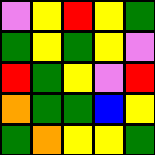[["violet", "yellow", "red", "yellow", "green"], ["green", "yellow", "green", "yellow", "violet"], ["red", "green", "yellow", "violet", "red"], ["orange", "green", "green", "blue", "yellow"], ["green", "orange", "yellow", "yellow", "green"]]